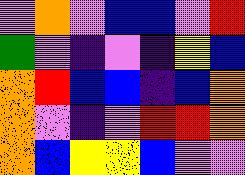[["violet", "orange", "violet", "blue", "blue", "violet", "red"], ["green", "violet", "indigo", "violet", "indigo", "yellow", "blue"], ["orange", "red", "blue", "blue", "indigo", "blue", "orange"], ["orange", "violet", "indigo", "violet", "red", "red", "orange"], ["orange", "blue", "yellow", "yellow", "blue", "violet", "violet"]]